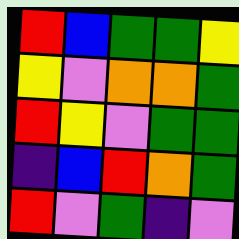[["red", "blue", "green", "green", "yellow"], ["yellow", "violet", "orange", "orange", "green"], ["red", "yellow", "violet", "green", "green"], ["indigo", "blue", "red", "orange", "green"], ["red", "violet", "green", "indigo", "violet"]]